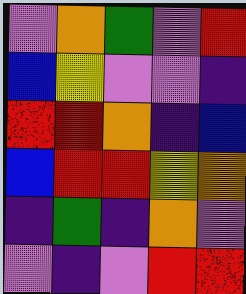[["violet", "orange", "green", "violet", "red"], ["blue", "yellow", "violet", "violet", "indigo"], ["red", "red", "orange", "indigo", "blue"], ["blue", "red", "red", "yellow", "orange"], ["indigo", "green", "indigo", "orange", "violet"], ["violet", "indigo", "violet", "red", "red"]]